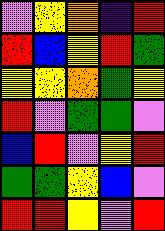[["violet", "yellow", "orange", "indigo", "red"], ["red", "blue", "yellow", "red", "green"], ["yellow", "yellow", "orange", "green", "yellow"], ["red", "violet", "green", "green", "violet"], ["blue", "red", "violet", "yellow", "red"], ["green", "green", "yellow", "blue", "violet"], ["red", "red", "yellow", "violet", "red"]]